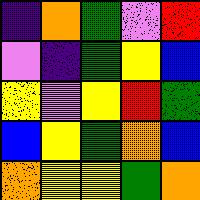[["indigo", "orange", "green", "violet", "red"], ["violet", "indigo", "green", "yellow", "blue"], ["yellow", "violet", "yellow", "red", "green"], ["blue", "yellow", "green", "orange", "blue"], ["orange", "yellow", "yellow", "green", "orange"]]